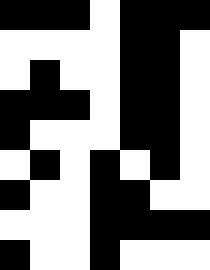[["black", "black", "black", "white", "black", "black", "black"], ["white", "white", "white", "white", "black", "black", "white"], ["white", "black", "white", "white", "black", "black", "white"], ["black", "black", "black", "white", "black", "black", "white"], ["black", "white", "white", "white", "black", "black", "white"], ["white", "black", "white", "black", "white", "black", "white"], ["black", "white", "white", "black", "black", "white", "white"], ["white", "white", "white", "black", "black", "black", "black"], ["black", "white", "white", "black", "white", "white", "white"]]